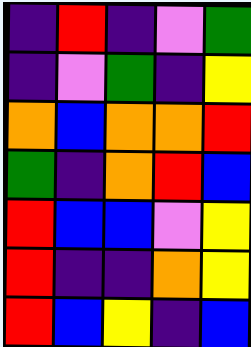[["indigo", "red", "indigo", "violet", "green"], ["indigo", "violet", "green", "indigo", "yellow"], ["orange", "blue", "orange", "orange", "red"], ["green", "indigo", "orange", "red", "blue"], ["red", "blue", "blue", "violet", "yellow"], ["red", "indigo", "indigo", "orange", "yellow"], ["red", "blue", "yellow", "indigo", "blue"]]